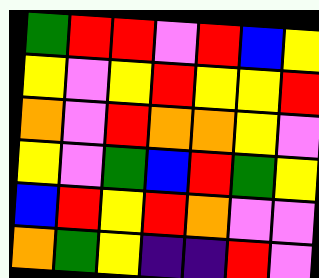[["green", "red", "red", "violet", "red", "blue", "yellow"], ["yellow", "violet", "yellow", "red", "yellow", "yellow", "red"], ["orange", "violet", "red", "orange", "orange", "yellow", "violet"], ["yellow", "violet", "green", "blue", "red", "green", "yellow"], ["blue", "red", "yellow", "red", "orange", "violet", "violet"], ["orange", "green", "yellow", "indigo", "indigo", "red", "violet"]]